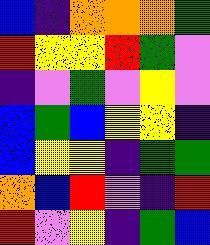[["blue", "indigo", "orange", "orange", "orange", "green"], ["red", "yellow", "yellow", "red", "green", "violet"], ["indigo", "violet", "green", "violet", "yellow", "violet"], ["blue", "green", "blue", "yellow", "yellow", "indigo"], ["blue", "yellow", "yellow", "indigo", "green", "green"], ["orange", "blue", "red", "violet", "indigo", "red"], ["red", "violet", "yellow", "indigo", "green", "blue"]]